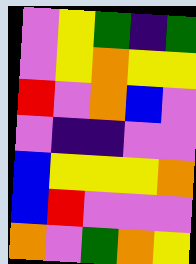[["violet", "yellow", "green", "indigo", "green"], ["violet", "yellow", "orange", "yellow", "yellow"], ["red", "violet", "orange", "blue", "violet"], ["violet", "indigo", "indigo", "violet", "violet"], ["blue", "yellow", "yellow", "yellow", "orange"], ["blue", "red", "violet", "violet", "violet"], ["orange", "violet", "green", "orange", "yellow"]]